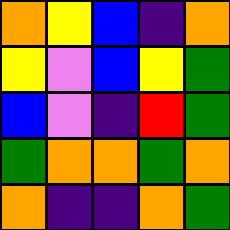[["orange", "yellow", "blue", "indigo", "orange"], ["yellow", "violet", "blue", "yellow", "green"], ["blue", "violet", "indigo", "red", "green"], ["green", "orange", "orange", "green", "orange"], ["orange", "indigo", "indigo", "orange", "green"]]